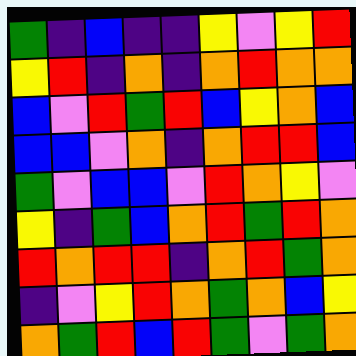[["green", "indigo", "blue", "indigo", "indigo", "yellow", "violet", "yellow", "red"], ["yellow", "red", "indigo", "orange", "indigo", "orange", "red", "orange", "orange"], ["blue", "violet", "red", "green", "red", "blue", "yellow", "orange", "blue"], ["blue", "blue", "violet", "orange", "indigo", "orange", "red", "red", "blue"], ["green", "violet", "blue", "blue", "violet", "red", "orange", "yellow", "violet"], ["yellow", "indigo", "green", "blue", "orange", "red", "green", "red", "orange"], ["red", "orange", "red", "red", "indigo", "orange", "red", "green", "orange"], ["indigo", "violet", "yellow", "red", "orange", "green", "orange", "blue", "yellow"], ["orange", "green", "red", "blue", "red", "green", "violet", "green", "orange"]]